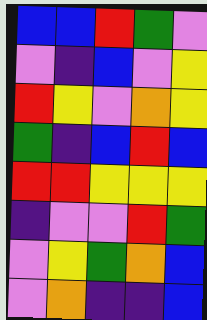[["blue", "blue", "red", "green", "violet"], ["violet", "indigo", "blue", "violet", "yellow"], ["red", "yellow", "violet", "orange", "yellow"], ["green", "indigo", "blue", "red", "blue"], ["red", "red", "yellow", "yellow", "yellow"], ["indigo", "violet", "violet", "red", "green"], ["violet", "yellow", "green", "orange", "blue"], ["violet", "orange", "indigo", "indigo", "blue"]]